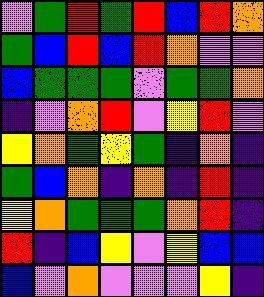[["violet", "green", "red", "green", "red", "blue", "red", "orange"], ["green", "blue", "red", "blue", "red", "orange", "violet", "violet"], ["blue", "green", "green", "green", "violet", "green", "green", "orange"], ["indigo", "violet", "orange", "red", "violet", "yellow", "red", "violet"], ["yellow", "orange", "green", "yellow", "green", "indigo", "orange", "indigo"], ["green", "blue", "orange", "indigo", "orange", "indigo", "red", "indigo"], ["yellow", "orange", "green", "green", "green", "orange", "red", "indigo"], ["red", "indigo", "blue", "yellow", "violet", "yellow", "blue", "blue"], ["blue", "violet", "orange", "violet", "violet", "violet", "yellow", "indigo"]]